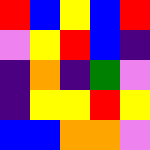[["red", "blue", "yellow", "blue", "red"], ["violet", "yellow", "red", "blue", "indigo"], ["indigo", "orange", "indigo", "green", "violet"], ["indigo", "yellow", "yellow", "red", "yellow"], ["blue", "blue", "orange", "orange", "violet"]]